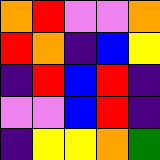[["orange", "red", "violet", "violet", "orange"], ["red", "orange", "indigo", "blue", "yellow"], ["indigo", "red", "blue", "red", "indigo"], ["violet", "violet", "blue", "red", "indigo"], ["indigo", "yellow", "yellow", "orange", "green"]]